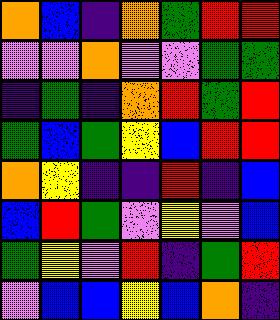[["orange", "blue", "indigo", "orange", "green", "red", "red"], ["violet", "violet", "orange", "violet", "violet", "green", "green"], ["indigo", "green", "indigo", "orange", "red", "green", "red"], ["green", "blue", "green", "yellow", "blue", "red", "red"], ["orange", "yellow", "indigo", "indigo", "red", "indigo", "blue"], ["blue", "red", "green", "violet", "yellow", "violet", "blue"], ["green", "yellow", "violet", "red", "indigo", "green", "red"], ["violet", "blue", "blue", "yellow", "blue", "orange", "indigo"]]